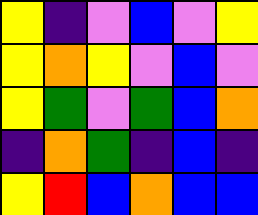[["yellow", "indigo", "violet", "blue", "violet", "yellow"], ["yellow", "orange", "yellow", "violet", "blue", "violet"], ["yellow", "green", "violet", "green", "blue", "orange"], ["indigo", "orange", "green", "indigo", "blue", "indigo"], ["yellow", "red", "blue", "orange", "blue", "blue"]]